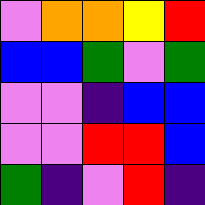[["violet", "orange", "orange", "yellow", "red"], ["blue", "blue", "green", "violet", "green"], ["violet", "violet", "indigo", "blue", "blue"], ["violet", "violet", "red", "red", "blue"], ["green", "indigo", "violet", "red", "indigo"]]